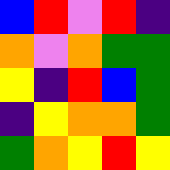[["blue", "red", "violet", "red", "indigo"], ["orange", "violet", "orange", "green", "green"], ["yellow", "indigo", "red", "blue", "green"], ["indigo", "yellow", "orange", "orange", "green"], ["green", "orange", "yellow", "red", "yellow"]]